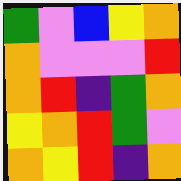[["green", "violet", "blue", "yellow", "orange"], ["orange", "violet", "violet", "violet", "red"], ["orange", "red", "indigo", "green", "orange"], ["yellow", "orange", "red", "green", "violet"], ["orange", "yellow", "red", "indigo", "orange"]]